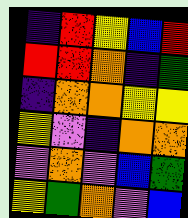[["indigo", "red", "yellow", "blue", "red"], ["red", "red", "orange", "indigo", "green"], ["indigo", "orange", "orange", "yellow", "yellow"], ["yellow", "violet", "indigo", "orange", "orange"], ["violet", "orange", "violet", "blue", "green"], ["yellow", "green", "orange", "violet", "blue"]]